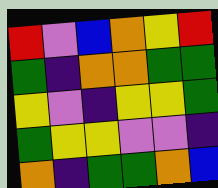[["red", "violet", "blue", "orange", "yellow", "red"], ["green", "indigo", "orange", "orange", "green", "green"], ["yellow", "violet", "indigo", "yellow", "yellow", "green"], ["green", "yellow", "yellow", "violet", "violet", "indigo"], ["orange", "indigo", "green", "green", "orange", "blue"]]